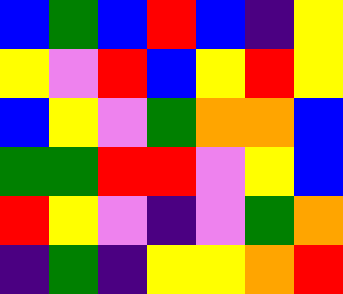[["blue", "green", "blue", "red", "blue", "indigo", "yellow"], ["yellow", "violet", "red", "blue", "yellow", "red", "yellow"], ["blue", "yellow", "violet", "green", "orange", "orange", "blue"], ["green", "green", "red", "red", "violet", "yellow", "blue"], ["red", "yellow", "violet", "indigo", "violet", "green", "orange"], ["indigo", "green", "indigo", "yellow", "yellow", "orange", "red"]]